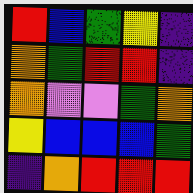[["red", "blue", "green", "yellow", "indigo"], ["orange", "green", "red", "red", "indigo"], ["orange", "violet", "violet", "green", "orange"], ["yellow", "blue", "blue", "blue", "green"], ["indigo", "orange", "red", "red", "red"]]